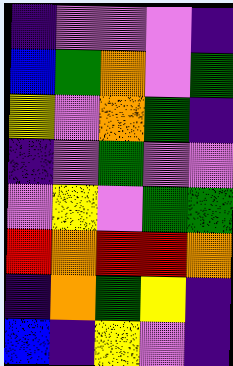[["indigo", "violet", "violet", "violet", "indigo"], ["blue", "green", "orange", "violet", "green"], ["yellow", "violet", "orange", "green", "indigo"], ["indigo", "violet", "green", "violet", "violet"], ["violet", "yellow", "violet", "green", "green"], ["red", "orange", "red", "red", "orange"], ["indigo", "orange", "green", "yellow", "indigo"], ["blue", "indigo", "yellow", "violet", "indigo"]]